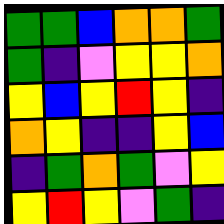[["green", "green", "blue", "orange", "orange", "green"], ["green", "indigo", "violet", "yellow", "yellow", "orange"], ["yellow", "blue", "yellow", "red", "yellow", "indigo"], ["orange", "yellow", "indigo", "indigo", "yellow", "blue"], ["indigo", "green", "orange", "green", "violet", "yellow"], ["yellow", "red", "yellow", "violet", "green", "indigo"]]